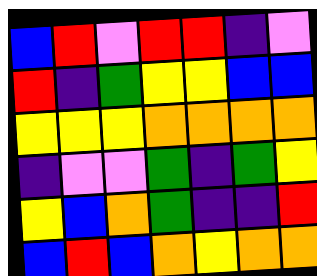[["blue", "red", "violet", "red", "red", "indigo", "violet"], ["red", "indigo", "green", "yellow", "yellow", "blue", "blue"], ["yellow", "yellow", "yellow", "orange", "orange", "orange", "orange"], ["indigo", "violet", "violet", "green", "indigo", "green", "yellow"], ["yellow", "blue", "orange", "green", "indigo", "indigo", "red"], ["blue", "red", "blue", "orange", "yellow", "orange", "orange"]]